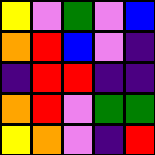[["yellow", "violet", "green", "violet", "blue"], ["orange", "red", "blue", "violet", "indigo"], ["indigo", "red", "red", "indigo", "indigo"], ["orange", "red", "violet", "green", "green"], ["yellow", "orange", "violet", "indigo", "red"]]